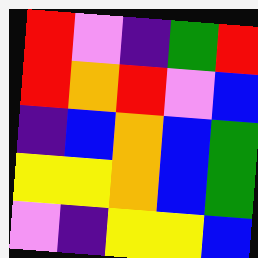[["red", "violet", "indigo", "green", "red"], ["red", "orange", "red", "violet", "blue"], ["indigo", "blue", "orange", "blue", "green"], ["yellow", "yellow", "orange", "blue", "green"], ["violet", "indigo", "yellow", "yellow", "blue"]]